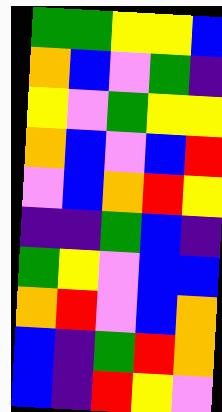[["green", "green", "yellow", "yellow", "blue"], ["orange", "blue", "violet", "green", "indigo"], ["yellow", "violet", "green", "yellow", "yellow"], ["orange", "blue", "violet", "blue", "red"], ["violet", "blue", "orange", "red", "yellow"], ["indigo", "indigo", "green", "blue", "indigo"], ["green", "yellow", "violet", "blue", "blue"], ["orange", "red", "violet", "blue", "orange"], ["blue", "indigo", "green", "red", "orange"], ["blue", "indigo", "red", "yellow", "violet"]]